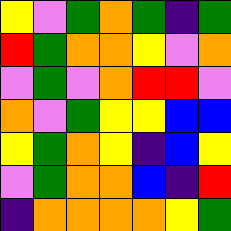[["yellow", "violet", "green", "orange", "green", "indigo", "green"], ["red", "green", "orange", "orange", "yellow", "violet", "orange"], ["violet", "green", "violet", "orange", "red", "red", "violet"], ["orange", "violet", "green", "yellow", "yellow", "blue", "blue"], ["yellow", "green", "orange", "yellow", "indigo", "blue", "yellow"], ["violet", "green", "orange", "orange", "blue", "indigo", "red"], ["indigo", "orange", "orange", "orange", "orange", "yellow", "green"]]